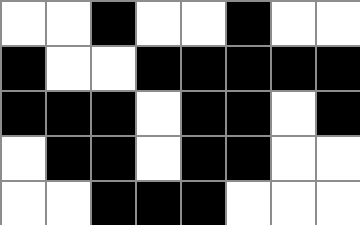[["white", "white", "black", "white", "white", "black", "white", "white"], ["black", "white", "white", "black", "black", "black", "black", "black"], ["black", "black", "black", "white", "black", "black", "white", "black"], ["white", "black", "black", "white", "black", "black", "white", "white"], ["white", "white", "black", "black", "black", "white", "white", "white"]]